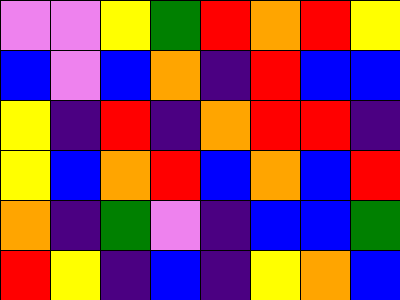[["violet", "violet", "yellow", "green", "red", "orange", "red", "yellow"], ["blue", "violet", "blue", "orange", "indigo", "red", "blue", "blue"], ["yellow", "indigo", "red", "indigo", "orange", "red", "red", "indigo"], ["yellow", "blue", "orange", "red", "blue", "orange", "blue", "red"], ["orange", "indigo", "green", "violet", "indigo", "blue", "blue", "green"], ["red", "yellow", "indigo", "blue", "indigo", "yellow", "orange", "blue"]]